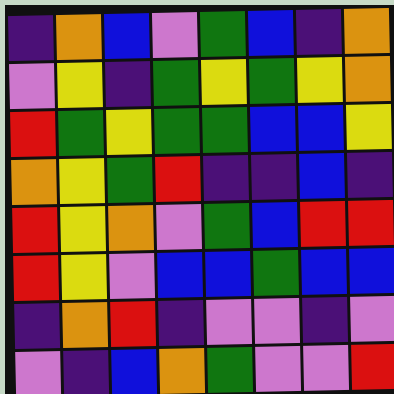[["indigo", "orange", "blue", "violet", "green", "blue", "indigo", "orange"], ["violet", "yellow", "indigo", "green", "yellow", "green", "yellow", "orange"], ["red", "green", "yellow", "green", "green", "blue", "blue", "yellow"], ["orange", "yellow", "green", "red", "indigo", "indigo", "blue", "indigo"], ["red", "yellow", "orange", "violet", "green", "blue", "red", "red"], ["red", "yellow", "violet", "blue", "blue", "green", "blue", "blue"], ["indigo", "orange", "red", "indigo", "violet", "violet", "indigo", "violet"], ["violet", "indigo", "blue", "orange", "green", "violet", "violet", "red"]]